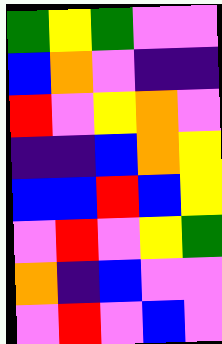[["green", "yellow", "green", "violet", "violet"], ["blue", "orange", "violet", "indigo", "indigo"], ["red", "violet", "yellow", "orange", "violet"], ["indigo", "indigo", "blue", "orange", "yellow"], ["blue", "blue", "red", "blue", "yellow"], ["violet", "red", "violet", "yellow", "green"], ["orange", "indigo", "blue", "violet", "violet"], ["violet", "red", "violet", "blue", "violet"]]